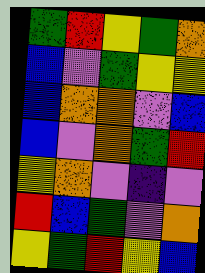[["green", "red", "yellow", "green", "orange"], ["blue", "violet", "green", "yellow", "yellow"], ["blue", "orange", "orange", "violet", "blue"], ["blue", "violet", "orange", "green", "red"], ["yellow", "orange", "violet", "indigo", "violet"], ["red", "blue", "green", "violet", "orange"], ["yellow", "green", "red", "yellow", "blue"]]